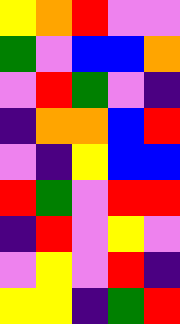[["yellow", "orange", "red", "violet", "violet"], ["green", "violet", "blue", "blue", "orange"], ["violet", "red", "green", "violet", "indigo"], ["indigo", "orange", "orange", "blue", "red"], ["violet", "indigo", "yellow", "blue", "blue"], ["red", "green", "violet", "red", "red"], ["indigo", "red", "violet", "yellow", "violet"], ["violet", "yellow", "violet", "red", "indigo"], ["yellow", "yellow", "indigo", "green", "red"]]